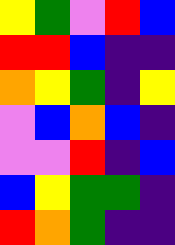[["yellow", "green", "violet", "red", "blue"], ["red", "red", "blue", "indigo", "indigo"], ["orange", "yellow", "green", "indigo", "yellow"], ["violet", "blue", "orange", "blue", "indigo"], ["violet", "violet", "red", "indigo", "blue"], ["blue", "yellow", "green", "green", "indigo"], ["red", "orange", "green", "indigo", "indigo"]]